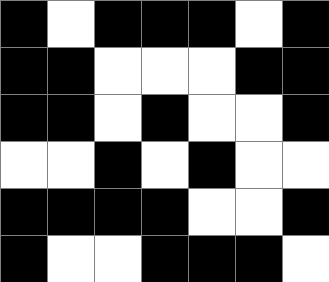[["black", "white", "black", "black", "black", "white", "black"], ["black", "black", "white", "white", "white", "black", "black"], ["black", "black", "white", "black", "white", "white", "black"], ["white", "white", "black", "white", "black", "white", "white"], ["black", "black", "black", "black", "white", "white", "black"], ["black", "white", "white", "black", "black", "black", "white"]]